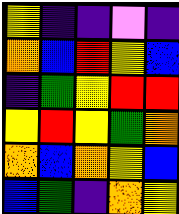[["yellow", "indigo", "indigo", "violet", "indigo"], ["orange", "blue", "red", "yellow", "blue"], ["indigo", "green", "yellow", "red", "red"], ["yellow", "red", "yellow", "green", "orange"], ["orange", "blue", "orange", "yellow", "blue"], ["blue", "green", "indigo", "orange", "yellow"]]